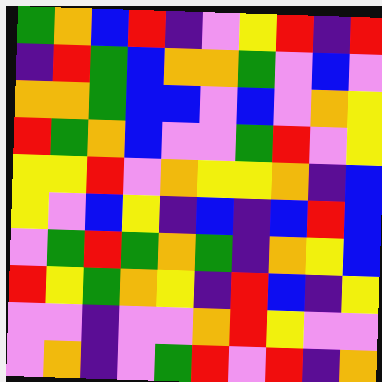[["green", "orange", "blue", "red", "indigo", "violet", "yellow", "red", "indigo", "red"], ["indigo", "red", "green", "blue", "orange", "orange", "green", "violet", "blue", "violet"], ["orange", "orange", "green", "blue", "blue", "violet", "blue", "violet", "orange", "yellow"], ["red", "green", "orange", "blue", "violet", "violet", "green", "red", "violet", "yellow"], ["yellow", "yellow", "red", "violet", "orange", "yellow", "yellow", "orange", "indigo", "blue"], ["yellow", "violet", "blue", "yellow", "indigo", "blue", "indigo", "blue", "red", "blue"], ["violet", "green", "red", "green", "orange", "green", "indigo", "orange", "yellow", "blue"], ["red", "yellow", "green", "orange", "yellow", "indigo", "red", "blue", "indigo", "yellow"], ["violet", "violet", "indigo", "violet", "violet", "orange", "red", "yellow", "violet", "violet"], ["violet", "orange", "indigo", "violet", "green", "red", "violet", "red", "indigo", "orange"]]